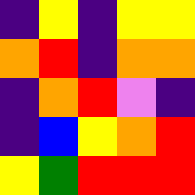[["indigo", "yellow", "indigo", "yellow", "yellow"], ["orange", "red", "indigo", "orange", "orange"], ["indigo", "orange", "red", "violet", "indigo"], ["indigo", "blue", "yellow", "orange", "red"], ["yellow", "green", "red", "red", "red"]]